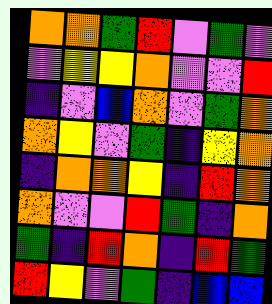[["orange", "orange", "green", "red", "violet", "green", "violet"], ["violet", "yellow", "yellow", "orange", "violet", "violet", "red"], ["indigo", "violet", "blue", "orange", "violet", "green", "orange"], ["orange", "yellow", "violet", "green", "indigo", "yellow", "orange"], ["indigo", "orange", "orange", "yellow", "indigo", "red", "orange"], ["orange", "violet", "violet", "red", "green", "indigo", "orange"], ["green", "indigo", "red", "orange", "indigo", "red", "green"], ["red", "yellow", "violet", "green", "indigo", "blue", "blue"]]